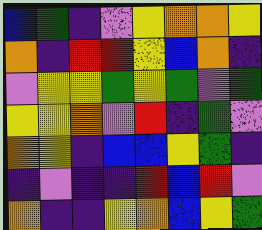[["blue", "green", "indigo", "violet", "yellow", "orange", "orange", "yellow"], ["orange", "indigo", "red", "red", "yellow", "blue", "orange", "indigo"], ["violet", "yellow", "yellow", "green", "yellow", "green", "violet", "green"], ["yellow", "yellow", "orange", "violet", "red", "indigo", "green", "violet"], ["orange", "yellow", "indigo", "blue", "blue", "yellow", "green", "indigo"], ["indigo", "violet", "indigo", "indigo", "red", "blue", "red", "violet"], ["orange", "indigo", "indigo", "yellow", "orange", "blue", "yellow", "green"]]